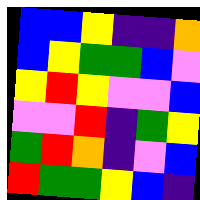[["blue", "blue", "yellow", "indigo", "indigo", "orange"], ["blue", "yellow", "green", "green", "blue", "violet"], ["yellow", "red", "yellow", "violet", "violet", "blue"], ["violet", "violet", "red", "indigo", "green", "yellow"], ["green", "red", "orange", "indigo", "violet", "blue"], ["red", "green", "green", "yellow", "blue", "indigo"]]